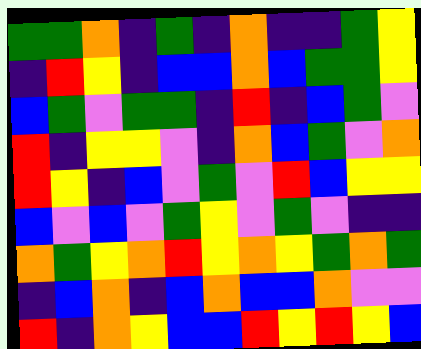[["green", "green", "orange", "indigo", "green", "indigo", "orange", "indigo", "indigo", "green", "yellow"], ["indigo", "red", "yellow", "indigo", "blue", "blue", "orange", "blue", "green", "green", "yellow"], ["blue", "green", "violet", "green", "green", "indigo", "red", "indigo", "blue", "green", "violet"], ["red", "indigo", "yellow", "yellow", "violet", "indigo", "orange", "blue", "green", "violet", "orange"], ["red", "yellow", "indigo", "blue", "violet", "green", "violet", "red", "blue", "yellow", "yellow"], ["blue", "violet", "blue", "violet", "green", "yellow", "violet", "green", "violet", "indigo", "indigo"], ["orange", "green", "yellow", "orange", "red", "yellow", "orange", "yellow", "green", "orange", "green"], ["indigo", "blue", "orange", "indigo", "blue", "orange", "blue", "blue", "orange", "violet", "violet"], ["red", "indigo", "orange", "yellow", "blue", "blue", "red", "yellow", "red", "yellow", "blue"]]